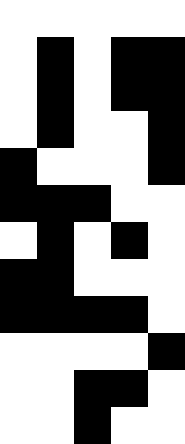[["white", "white", "white", "white", "white"], ["white", "black", "white", "black", "black"], ["white", "black", "white", "black", "black"], ["white", "black", "white", "white", "black"], ["black", "white", "white", "white", "black"], ["black", "black", "black", "white", "white"], ["white", "black", "white", "black", "white"], ["black", "black", "white", "white", "white"], ["black", "black", "black", "black", "white"], ["white", "white", "white", "white", "black"], ["white", "white", "black", "black", "white"], ["white", "white", "black", "white", "white"]]